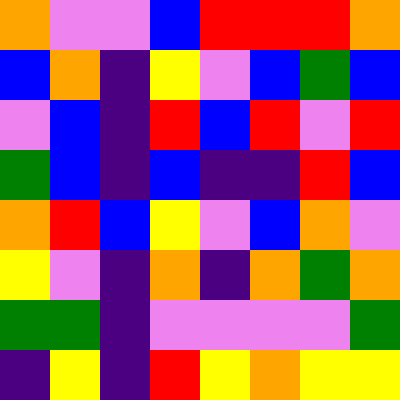[["orange", "violet", "violet", "blue", "red", "red", "red", "orange"], ["blue", "orange", "indigo", "yellow", "violet", "blue", "green", "blue"], ["violet", "blue", "indigo", "red", "blue", "red", "violet", "red"], ["green", "blue", "indigo", "blue", "indigo", "indigo", "red", "blue"], ["orange", "red", "blue", "yellow", "violet", "blue", "orange", "violet"], ["yellow", "violet", "indigo", "orange", "indigo", "orange", "green", "orange"], ["green", "green", "indigo", "violet", "violet", "violet", "violet", "green"], ["indigo", "yellow", "indigo", "red", "yellow", "orange", "yellow", "yellow"]]